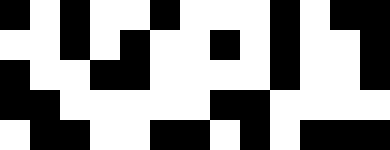[["black", "white", "black", "white", "white", "black", "white", "white", "white", "black", "white", "black", "black"], ["white", "white", "black", "white", "black", "white", "white", "black", "white", "black", "white", "white", "black"], ["black", "white", "white", "black", "black", "white", "white", "white", "white", "black", "white", "white", "black"], ["black", "black", "white", "white", "white", "white", "white", "black", "black", "white", "white", "white", "white"], ["white", "black", "black", "white", "white", "black", "black", "white", "black", "white", "black", "black", "black"]]